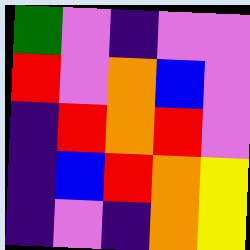[["green", "violet", "indigo", "violet", "violet"], ["red", "violet", "orange", "blue", "violet"], ["indigo", "red", "orange", "red", "violet"], ["indigo", "blue", "red", "orange", "yellow"], ["indigo", "violet", "indigo", "orange", "yellow"]]